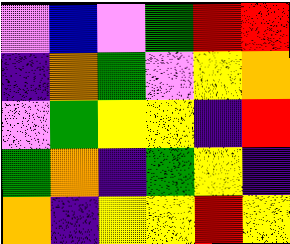[["violet", "blue", "violet", "green", "red", "red"], ["indigo", "orange", "green", "violet", "yellow", "orange"], ["violet", "green", "yellow", "yellow", "indigo", "red"], ["green", "orange", "indigo", "green", "yellow", "indigo"], ["orange", "indigo", "yellow", "yellow", "red", "yellow"]]